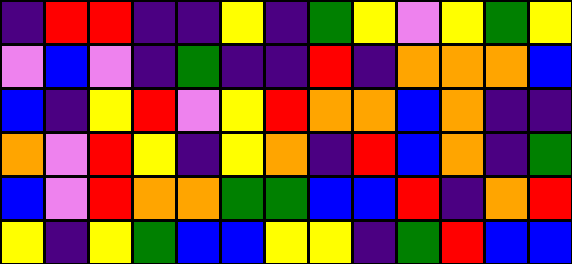[["indigo", "red", "red", "indigo", "indigo", "yellow", "indigo", "green", "yellow", "violet", "yellow", "green", "yellow"], ["violet", "blue", "violet", "indigo", "green", "indigo", "indigo", "red", "indigo", "orange", "orange", "orange", "blue"], ["blue", "indigo", "yellow", "red", "violet", "yellow", "red", "orange", "orange", "blue", "orange", "indigo", "indigo"], ["orange", "violet", "red", "yellow", "indigo", "yellow", "orange", "indigo", "red", "blue", "orange", "indigo", "green"], ["blue", "violet", "red", "orange", "orange", "green", "green", "blue", "blue", "red", "indigo", "orange", "red"], ["yellow", "indigo", "yellow", "green", "blue", "blue", "yellow", "yellow", "indigo", "green", "red", "blue", "blue"]]